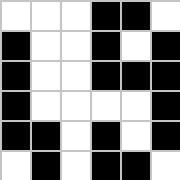[["white", "white", "white", "black", "black", "white"], ["black", "white", "white", "black", "white", "black"], ["black", "white", "white", "black", "black", "black"], ["black", "white", "white", "white", "white", "black"], ["black", "black", "white", "black", "white", "black"], ["white", "black", "white", "black", "black", "white"]]